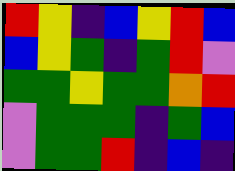[["red", "yellow", "indigo", "blue", "yellow", "red", "blue"], ["blue", "yellow", "green", "indigo", "green", "red", "violet"], ["green", "green", "yellow", "green", "green", "orange", "red"], ["violet", "green", "green", "green", "indigo", "green", "blue"], ["violet", "green", "green", "red", "indigo", "blue", "indigo"]]